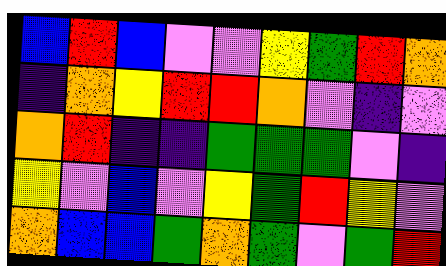[["blue", "red", "blue", "violet", "violet", "yellow", "green", "red", "orange"], ["indigo", "orange", "yellow", "red", "red", "orange", "violet", "indigo", "violet"], ["orange", "red", "indigo", "indigo", "green", "green", "green", "violet", "indigo"], ["yellow", "violet", "blue", "violet", "yellow", "green", "red", "yellow", "violet"], ["orange", "blue", "blue", "green", "orange", "green", "violet", "green", "red"]]